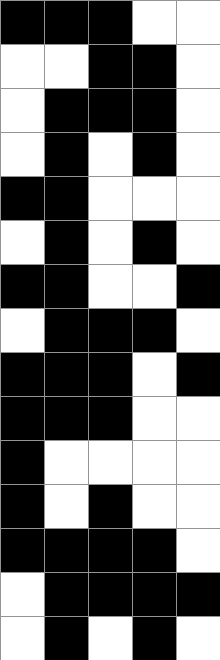[["black", "black", "black", "white", "white"], ["white", "white", "black", "black", "white"], ["white", "black", "black", "black", "white"], ["white", "black", "white", "black", "white"], ["black", "black", "white", "white", "white"], ["white", "black", "white", "black", "white"], ["black", "black", "white", "white", "black"], ["white", "black", "black", "black", "white"], ["black", "black", "black", "white", "black"], ["black", "black", "black", "white", "white"], ["black", "white", "white", "white", "white"], ["black", "white", "black", "white", "white"], ["black", "black", "black", "black", "white"], ["white", "black", "black", "black", "black"], ["white", "black", "white", "black", "white"]]